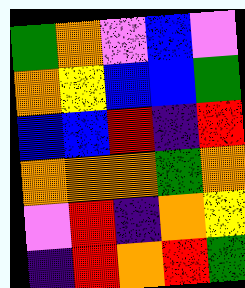[["green", "orange", "violet", "blue", "violet"], ["orange", "yellow", "blue", "blue", "green"], ["blue", "blue", "red", "indigo", "red"], ["orange", "orange", "orange", "green", "orange"], ["violet", "red", "indigo", "orange", "yellow"], ["indigo", "red", "orange", "red", "green"]]